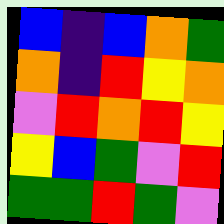[["blue", "indigo", "blue", "orange", "green"], ["orange", "indigo", "red", "yellow", "orange"], ["violet", "red", "orange", "red", "yellow"], ["yellow", "blue", "green", "violet", "red"], ["green", "green", "red", "green", "violet"]]